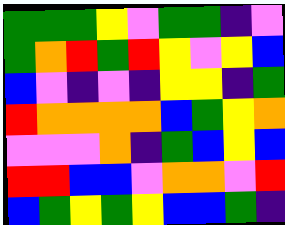[["green", "green", "green", "yellow", "violet", "green", "green", "indigo", "violet"], ["green", "orange", "red", "green", "red", "yellow", "violet", "yellow", "blue"], ["blue", "violet", "indigo", "violet", "indigo", "yellow", "yellow", "indigo", "green"], ["red", "orange", "orange", "orange", "orange", "blue", "green", "yellow", "orange"], ["violet", "violet", "violet", "orange", "indigo", "green", "blue", "yellow", "blue"], ["red", "red", "blue", "blue", "violet", "orange", "orange", "violet", "red"], ["blue", "green", "yellow", "green", "yellow", "blue", "blue", "green", "indigo"]]